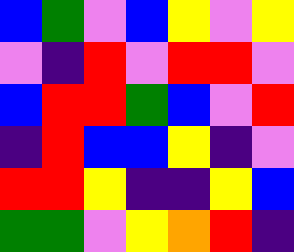[["blue", "green", "violet", "blue", "yellow", "violet", "yellow"], ["violet", "indigo", "red", "violet", "red", "red", "violet"], ["blue", "red", "red", "green", "blue", "violet", "red"], ["indigo", "red", "blue", "blue", "yellow", "indigo", "violet"], ["red", "red", "yellow", "indigo", "indigo", "yellow", "blue"], ["green", "green", "violet", "yellow", "orange", "red", "indigo"]]